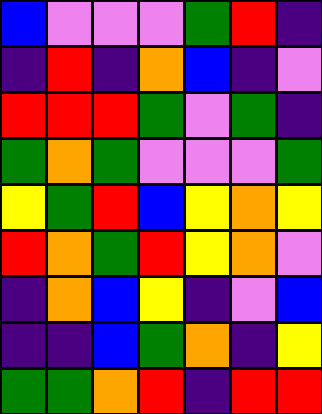[["blue", "violet", "violet", "violet", "green", "red", "indigo"], ["indigo", "red", "indigo", "orange", "blue", "indigo", "violet"], ["red", "red", "red", "green", "violet", "green", "indigo"], ["green", "orange", "green", "violet", "violet", "violet", "green"], ["yellow", "green", "red", "blue", "yellow", "orange", "yellow"], ["red", "orange", "green", "red", "yellow", "orange", "violet"], ["indigo", "orange", "blue", "yellow", "indigo", "violet", "blue"], ["indigo", "indigo", "blue", "green", "orange", "indigo", "yellow"], ["green", "green", "orange", "red", "indigo", "red", "red"]]